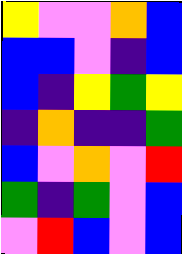[["yellow", "violet", "violet", "orange", "blue"], ["blue", "blue", "violet", "indigo", "blue"], ["blue", "indigo", "yellow", "green", "yellow"], ["indigo", "orange", "indigo", "indigo", "green"], ["blue", "violet", "orange", "violet", "red"], ["green", "indigo", "green", "violet", "blue"], ["violet", "red", "blue", "violet", "blue"]]